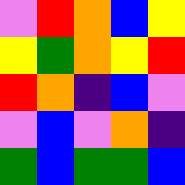[["violet", "red", "orange", "blue", "yellow"], ["yellow", "green", "orange", "yellow", "red"], ["red", "orange", "indigo", "blue", "violet"], ["violet", "blue", "violet", "orange", "indigo"], ["green", "blue", "green", "green", "blue"]]